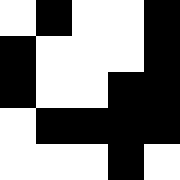[["white", "black", "white", "white", "black"], ["black", "white", "white", "white", "black"], ["black", "white", "white", "black", "black"], ["white", "black", "black", "black", "black"], ["white", "white", "white", "black", "white"]]